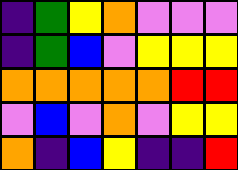[["indigo", "green", "yellow", "orange", "violet", "violet", "violet"], ["indigo", "green", "blue", "violet", "yellow", "yellow", "yellow"], ["orange", "orange", "orange", "orange", "orange", "red", "red"], ["violet", "blue", "violet", "orange", "violet", "yellow", "yellow"], ["orange", "indigo", "blue", "yellow", "indigo", "indigo", "red"]]